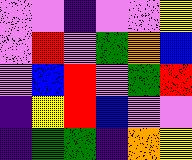[["violet", "violet", "indigo", "violet", "violet", "yellow"], ["violet", "red", "violet", "green", "orange", "blue"], ["violet", "blue", "red", "violet", "green", "red"], ["indigo", "yellow", "red", "blue", "violet", "violet"], ["indigo", "green", "green", "indigo", "orange", "yellow"]]